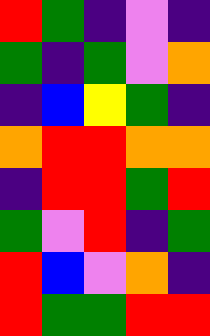[["red", "green", "indigo", "violet", "indigo"], ["green", "indigo", "green", "violet", "orange"], ["indigo", "blue", "yellow", "green", "indigo"], ["orange", "red", "red", "orange", "orange"], ["indigo", "red", "red", "green", "red"], ["green", "violet", "red", "indigo", "green"], ["red", "blue", "violet", "orange", "indigo"], ["red", "green", "green", "red", "red"]]